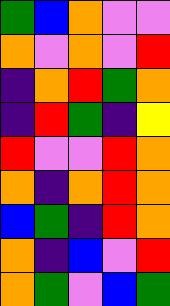[["green", "blue", "orange", "violet", "violet"], ["orange", "violet", "orange", "violet", "red"], ["indigo", "orange", "red", "green", "orange"], ["indigo", "red", "green", "indigo", "yellow"], ["red", "violet", "violet", "red", "orange"], ["orange", "indigo", "orange", "red", "orange"], ["blue", "green", "indigo", "red", "orange"], ["orange", "indigo", "blue", "violet", "red"], ["orange", "green", "violet", "blue", "green"]]